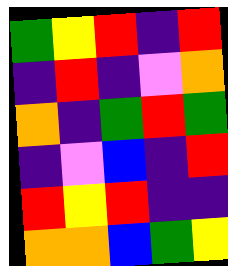[["green", "yellow", "red", "indigo", "red"], ["indigo", "red", "indigo", "violet", "orange"], ["orange", "indigo", "green", "red", "green"], ["indigo", "violet", "blue", "indigo", "red"], ["red", "yellow", "red", "indigo", "indigo"], ["orange", "orange", "blue", "green", "yellow"]]